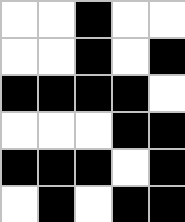[["white", "white", "black", "white", "white"], ["white", "white", "black", "white", "black"], ["black", "black", "black", "black", "white"], ["white", "white", "white", "black", "black"], ["black", "black", "black", "white", "black"], ["white", "black", "white", "black", "black"]]